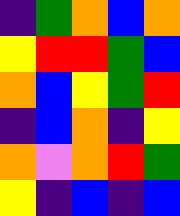[["indigo", "green", "orange", "blue", "orange"], ["yellow", "red", "red", "green", "blue"], ["orange", "blue", "yellow", "green", "red"], ["indigo", "blue", "orange", "indigo", "yellow"], ["orange", "violet", "orange", "red", "green"], ["yellow", "indigo", "blue", "indigo", "blue"]]